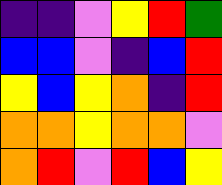[["indigo", "indigo", "violet", "yellow", "red", "green"], ["blue", "blue", "violet", "indigo", "blue", "red"], ["yellow", "blue", "yellow", "orange", "indigo", "red"], ["orange", "orange", "yellow", "orange", "orange", "violet"], ["orange", "red", "violet", "red", "blue", "yellow"]]